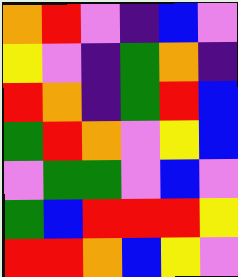[["orange", "red", "violet", "indigo", "blue", "violet"], ["yellow", "violet", "indigo", "green", "orange", "indigo"], ["red", "orange", "indigo", "green", "red", "blue"], ["green", "red", "orange", "violet", "yellow", "blue"], ["violet", "green", "green", "violet", "blue", "violet"], ["green", "blue", "red", "red", "red", "yellow"], ["red", "red", "orange", "blue", "yellow", "violet"]]